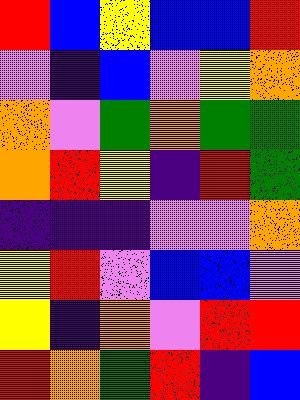[["red", "blue", "yellow", "blue", "blue", "red"], ["violet", "indigo", "blue", "violet", "yellow", "orange"], ["orange", "violet", "green", "orange", "green", "green"], ["orange", "red", "yellow", "indigo", "red", "green"], ["indigo", "indigo", "indigo", "violet", "violet", "orange"], ["yellow", "red", "violet", "blue", "blue", "violet"], ["yellow", "indigo", "orange", "violet", "red", "red"], ["red", "orange", "green", "red", "indigo", "blue"]]